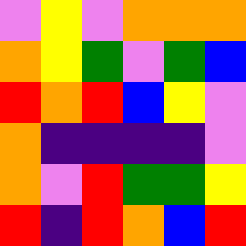[["violet", "yellow", "violet", "orange", "orange", "orange"], ["orange", "yellow", "green", "violet", "green", "blue"], ["red", "orange", "red", "blue", "yellow", "violet"], ["orange", "indigo", "indigo", "indigo", "indigo", "violet"], ["orange", "violet", "red", "green", "green", "yellow"], ["red", "indigo", "red", "orange", "blue", "red"]]